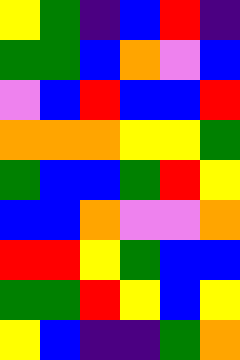[["yellow", "green", "indigo", "blue", "red", "indigo"], ["green", "green", "blue", "orange", "violet", "blue"], ["violet", "blue", "red", "blue", "blue", "red"], ["orange", "orange", "orange", "yellow", "yellow", "green"], ["green", "blue", "blue", "green", "red", "yellow"], ["blue", "blue", "orange", "violet", "violet", "orange"], ["red", "red", "yellow", "green", "blue", "blue"], ["green", "green", "red", "yellow", "blue", "yellow"], ["yellow", "blue", "indigo", "indigo", "green", "orange"]]